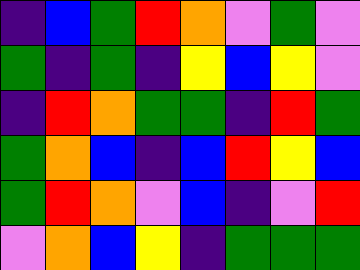[["indigo", "blue", "green", "red", "orange", "violet", "green", "violet"], ["green", "indigo", "green", "indigo", "yellow", "blue", "yellow", "violet"], ["indigo", "red", "orange", "green", "green", "indigo", "red", "green"], ["green", "orange", "blue", "indigo", "blue", "red", "yellow", "blue"], ["green", "red", "orange", "violet", "blue", "indigo", "violet", "red"], ["violet", "orange", "blue", "yellow", "indigo", "green", "green", "green"]]